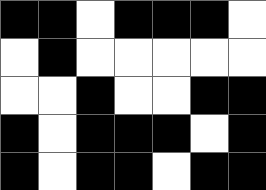[["black", "black", "white", "black", "black", "black", "white"], ["white", "black", "white", "white", "white", "white", "white"], ["white", "white", "black", "white", "white", "black", "black"], ["black", "white", "black", "black", "black", "white", "black"], ["black", "white", "black", "black", "white", "black", "black"]]